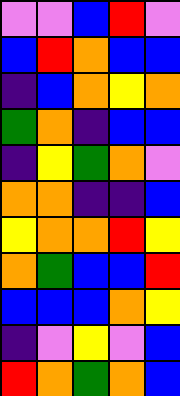[["violet", "violet", "blue", "red", "violet"], ["blue", "red", "orange", "blue", "blue"], ["indigo", "blue", "orange", "yellow", "orange"], ["green", "orange", "indigo", "blue", "blue"], ["indigo", "yellow", "green", "orange", "violet"], ["orange", "orange", "indigo", "indigo", "blue"], ["yellow", "orange", "orange", "red", "yellow"], ["orange", "green", "blue", "blue", "red"], ["blue", "blue", "blue", "orange", "yellow"], ["indigo", "violet", "yellow", "violet", "blue"], ["red", "orange", "green", "orange", "blue"]]